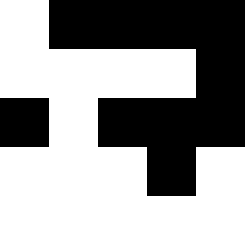[["white", "black", "black", "black", "black"], ["white", "white", "white", "white", "black"], ["black", "white", "black", "black", "black"], ["white", "white", "white", "black", "white"], ["white", "white", "white", "white", "white"]]